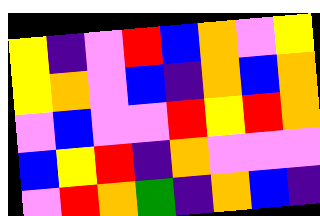[["yellow", "indigo", "violet", "red", "blue", "orange", "violet", "yellow"], ["yellow", "orange", "violet", "blue", "indigo", "orange", "blue", "orange"], ["violet", "blue", "violet", "violet", "red", "yellow", "red", "orange"], ["blue", "yellow", "red", "indigo", "orange", "violet", "violet", "violet"], ["violet", "red", "orange", "green", "indigo", "orange", "blue", "indigo"]]